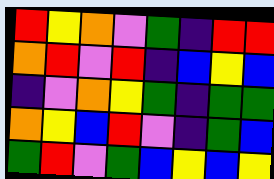[["red", "yellow", "orange", "violet", "green", "indigo", "red", "red"], ["orange", "red", "violet", "red", "indigo", "blue", "yellow", "blue"], ["indigo", "violet", "orange", "yellow", "green", "indigo", "green", "green"], ["orange", "yellow", "blue", "red", "violet", "indigo", "green", "blue"], ["green", "red", "violet", "green", "blue", "yellow", "blue", "yellow"]]